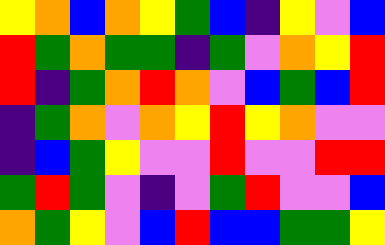[["yellow", "orange", "blue", "orange", "yellow", "green", "blue", "indigo", "yellow", "violet", "blue"], ["red", "green", "orange", "green", "green", "indigo", "green", "violet", "orange", "yellow", "red"], ["red", "indigo", "green", "orange", "red", "orange", "violet", "blue", "green", "blue", "red"], ["indigo", "green", "orange", "violet", "orange", "yellow", "red", "yellow", "orange", "violet", "violet"], ["indigo", "blue", "green", "yellow", "violet", "violet", "red", "violet", "violet", "red", "red"], ["green", "red", "green", "violet", "indigo", "violet", "green", "red", "violet", "violet", "blue"], ["orange", "green", "yellow", "violet", "blue", "red", "blue", "blue", "green", "green", "yellow"]]